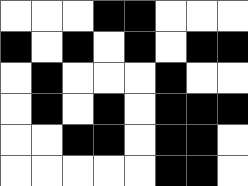[["white", "white", "white", "black", "black", "white", "white", "white"], ["black", "white", "black", "white", "black", "white", "black", "black"], ["white", "black", "white", "white", "white", "black", "white", "white"], ["white", "black", "white", "black", "white", "black", "black", "black"], ["white", "white", "black", "black", "white", "black", "black", "white"], ["white", "white", "white", "white", "white", "black", "black", "white"]]